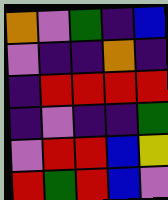[["orange", "violet", "green", "indigo", "blue"], ["violet", "indigo", "indigo", "orange", "indigo"], ["indigo", "red", "red", "red", "red"], ["indigo", "violet", "indigo", "indigo", "green"], ["violet", "red", "red", "blue", "yellow"], ["red", "green", "red", "blue", "violet"]]